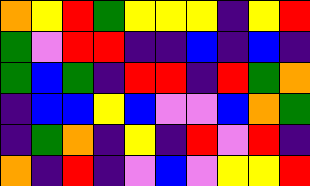[["orange", "yellow", "red", "green", "yellow", "yellow", "yellow", "indigo", "yellow", "red"], ["green", "violet", "red", "red", "indigo", "indigo", "blue", "indigo", "blue", "indigo"], ["green", "blue", "green", "indigo", "red", "red", "indigo", "red", "green", "orange"], ["indigo", "blue", "blue", "yellow", "blue", "violet", "violet", "blue", "orange", "green"], ["indigo", "green", "orange", "indigo", "yellow", "indigo", "red", "violet", "red", "indigo"], ["orange", "indigo", "red", "indigo", "violet", "blue", "violet", "yellow", "yellow", "red"]]